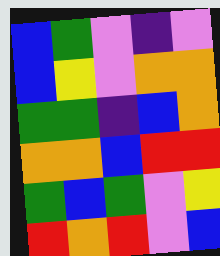[["blue", "green", "violet", "indigo", "violet"], ["blue", "yellow", "violet", "orange", "orange"], ["green", "green", "indigo", "blue", "orange"], ["orange", "orange", "blue", "red", "red"], ["green", "blue", "green", "violet", "yellow"], ["red", "orange", "red", "violet", "blue"]]